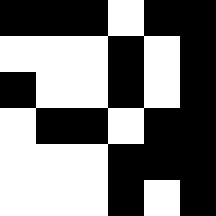[["black", "black", "black", "white", "black", "black"], ["white", "white", "white", "black", "white", "black"], ["black", "white", "white", "black", "white", "black"], ["white", "black", "black", "white", "black", "black"], ["white", "white", "white", "black", "black", "black"], ["white", "white", "white", "black", "white", "black"]]